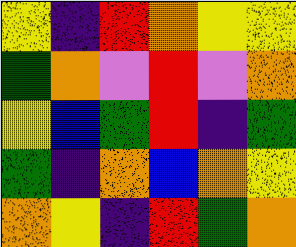[["yellow", "indigo", "red", "orange", "yellow", "yellow"], ["green", "orange", "violet", "red", "violet", "orange"], ["yellow", "blue", "green", "red", "indigo", "green"], ["green", "indigo", "orange", "blue", "orange", "yellow"], ["orange", "yellow", "indigo", "red", "green", "orange"]]